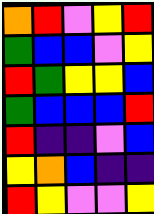[["orange", "red", "violet", "yellow", "red"], ["green", "blue", "blue", "violet", "yellow"], ["red", "green", "yellow", "yellow", "blue"], ["green", "blue", "blue", "blue", "red"], ["red", "indigo", "indigo", "violet", "blue"], ["yellow", "orange", "blue", "indigo", "indigo"], ["red", "yellow", "violet", "violet", "yellow"]]